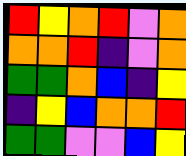[["red", "yellow", "orange", "red", "violet", "orange"], ["orange", "orange", "red", "indigo", "violet", "orange"], ["green", "green", "orange", "blue", "indigo", "yellow"], ["indigo", "yellow", "blue", "orange", "orange", "red"], ["green", "green", "violet", "violet", "blue", "yellow"]]